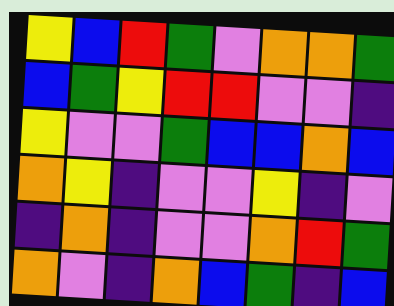[["yellow", "blue", "red", "green", "violet", "orange", "orange", "green"], ["blue", "green", "yellow", "red", "red", "violet", "violet", "indigo"], ["yellow", "violet", "violet", "green", "blue", "blue", "orange", "blue"], ["orange", "yellow", "indigo", "violet", "violet", "yellow", "indigo", "violet"], ["indigo", "orange", "indigo", "violet", "violet", "orange", "red", "green"], ["orange", "violet", "indigo", "orange", "blue", "green", "indigo", "blue"]]